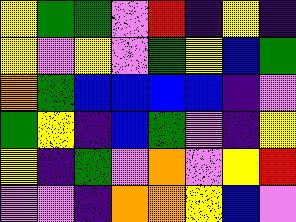[["yellow", "green", "green", "violet", "red", "indigo", "yellow", "indigo"], ["yellow", "violet", "yellow", "violet", "green", "yellow", "blue", "green"], ["orange", "green", "blue", "blue", "blue", "blue", "indigo", "violet"], ["green", "yellow", "indigo", "blue", "green", "violet", "indigo", "yellow"], ["yellow", "indigo", "green", "violet", "orange", "violet", "yellow", "red"], ["violet", "violet", "indigo", "orange", "orange", "yellow", "blue", "violet"]]